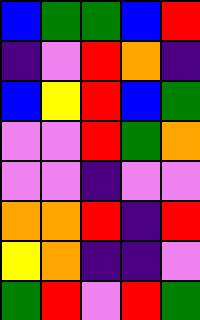[["blue", "green", "green", "blue", "red"], ["indigo", "violet", "red", "orange", "indigo"], ["blue", "yellow", "red", "blue", "green"], ["violet", "violet", "red", "green", "orange"], ["violet", "violet", "indigo", "violet", "violet"], ["orange", "orange", "red", "indigo", "red"], ["yellow", "orange", "indigo", "indigo", "violet"], ["green", "red", "violet", "red", "green"]]